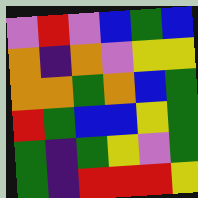[["violet", "red", "violet", "blue", "green", "blue"], ["orange", "indigo", "orange", "violet", "yellow", "yellow"], ["orange", "orange", "green", "orange", "blue", "green"], ["red", "green", "blue", "blue", "yellow", "green"], ["green", "indigo", "green", "yellow", "violet", "green"], ["green", "indigo", "red", "red", "red", "yellow"]]